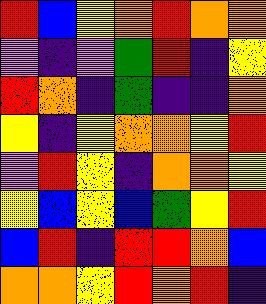[["red", "blue", "yellow", "orange", "red", "orange", "orange"], ["violet", "indigo", "violet", "green", "red", "indigo", "yellow"], ["red", "orange", "indigo", "green", "indigo", "indigo", "orange"], ["yellow", "indigo", "yellow", "orange", "orange", "yellow", "red"], ["violet", "red", "yellow", "indigo", "orange", "orange", "yellow"], ["yellow", "blue", "yellow", "blue", "green", "yellow", "red"], ["blue", "red", "indigo", "red", "red", "orange", "blue"], ["orange", "orange", "yellow", "red", "orange", "red", "indigo"]]